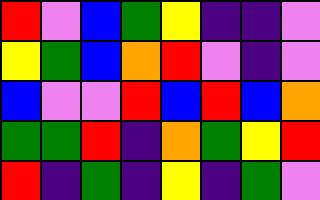[["red", "violet", "blue", "green", "yellow", "indigo", "indigo", "violet"], ["yellow", "green", "blue", "orange", "red", "violet", "indigo", "violet"], ["blue", "violet", "violet", "red", "blue", "red", "blue", "orange"], ["green", "green", "red", "indigo", "orange", "green", "yellow", "red"], ["red", "indigo", "green", "indigo", "yellow", "indigo", "green", "violet"]]